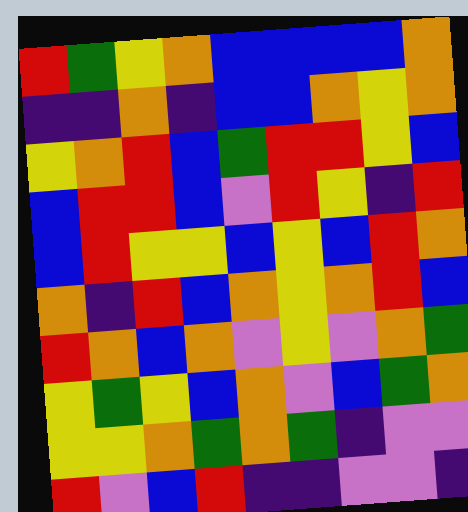[["red", "green", "yellow", "orange", "blue", "blue", "blue", "blue", "orange"], ["indigo", "indigo", "orange", "indigo", "blue", "blue", "orange", "yellow", "orange"], ["yellow", "orange", "red", "blue", "green", "red", "red", "yellow", "blue"], ["blue", "red", "red", "blue", "violet", "red", "yellow", "indigo", "red"], ["blue", "red", "yellow", "yellow", "blue", "yellow", "blue", "red", "orange"], ["orange", "indigo", "red", "blue", "orange", "yellow", "orange", "red", "blue"], ["red", "orange", "blue", "orange", "violet", "yellow", "violet", "orange", "green"], ["yellow", "green", "yellow", "blue", "orange", "violet", "blue", "green", "orange"], ["yellow", "yellow", "orange", "green", "orange", "green", "indigo", "violet", "violet"], ["red", "violet", "blue", "red", "indigo", "indigo", "violet", "violet", "indigo"]]